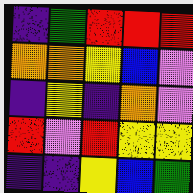[["indigo", "green", "red", "red", "red"], ["orange", "orange", "yellow", "blue", "violet"], ["indigo", "yellow", "indigo", "orange", "violet"], ["red", "violet", "red", "yellow", "yellow"], ["indigo", "indigo", "yellow", "blue", "green"]]